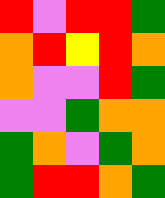[["red", "violet", "red", "red", "green"], ["orange", "red", "yellow", "red", "orange"], ["orange", "violet", "violet", "red", "green"], ["violet", "violet", "green", "orange", "orange"], ["green", "orange", "violet", "green", "orange"], ["green", "red", "red", "orange", "green"]]